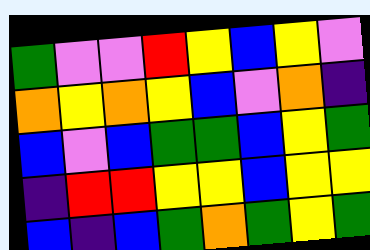[["green", "violet", "violet", "red", "yellow", "blue", "yellow", "violet"], ["orange", "yellow", "orange", "yellow", "blue", "violet", "orange", "indigo"], ["blue", "violet", "blue", "green", "green", "blue", "yellow", "green"], ["indigo", "red", "red", "yellow", "yellow", "blue", "yellow", "yellow"], ["blue", "indigo", "blue", "green", "orange", "green", "yellow", "green"]]